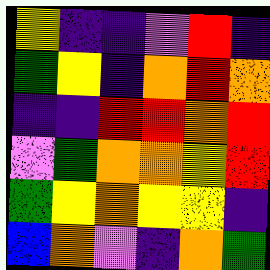[["yellow", "indigo", "indigo", "violet", "red", "indigo"], ["green", "yellow", "indigo", "orange", "red", "orange"], ["indigo", "indigo", "red", "red", "orange", "red"], ["violet", "green", "orange", "orange", "yellow", "red"], ["green", "yellow", "orange", "yellow", "yellow", "indigo"], ["blue", "orange", "violet", "indigo", "orange", "green"]]